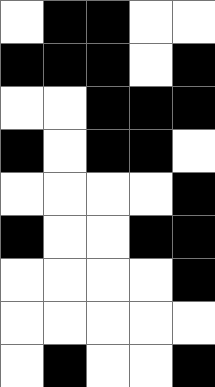[["white", "black", "black", "white", "white"], ["black", "black", "black", "white", "black"], ["white", "white", "black", "black", "black"], ["black", "white", "black", "black", "white"], ["white", "white", "white", "white", "black"], ["black", "white", "white", "black", "black"], ["white", "white", "white", "white", "black"], ["white", "white", "white", "white", "white"], ["white", "black", "white", "white", "black"]]